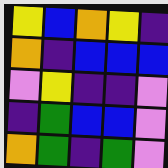[["yellow", "blue", "orange", "yellow", "indigo"], ["orange", "indigo", "blue", "blue", "blue"], ["violet", "yellow", "indigo", "indigo", "violet"], ["indigo", "green", "blue", "blue", "violet"], ["orange", "green", "indigo", "green", "violet"]]